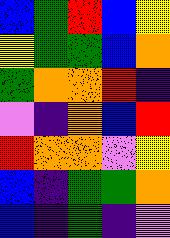[["blue", "green", "red", "blue", "yellow"], ["yellow", "green", "green", "blue", "orange"], ["green", "orange", "orange", "red", "indigo"], ["violet", "indigo", "orange", "blue", "red"], ["red", "orange", "orange", "violet", "yellow"], ["blue", "indigo", "green", "green", "orange"], ["blue", "indigo", "green", "indigo", "violet"]]